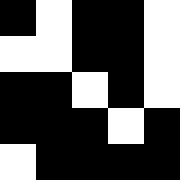[["black", "white", "black", "black", "white"], ["white", "white", "black", "black", "white"], ["black", "black", "white", "black", "white"], ["black", "black", "black", "white", "black"], ["white", "black", "black", "black", "black"]]